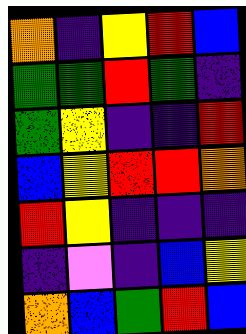[["orange", "indigo", "yellow", "red", "blue"], ["green", "green", "red", "green", "indigo"], ["green", "yellow", "indigo", "indigo", "red"], ["blue", "yellow", "red", "red", "orange"], ["red", "yellow", "indigo", "indigo", "indigo"], ["indigo", "violet", "indigo", "blue", "yellow"], ["orange", "blue", "green", "red", "blue"]]